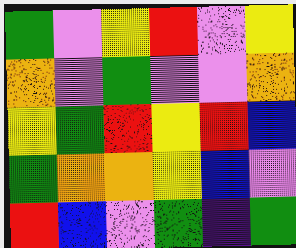[["green", "violet", "yellow", "red", "violet", "yellow"], ["orange", "violet", "green", "violet", "violet", "orange"], ["yellow", "green", "red", "yellow", "red", "blue"], ["green", "orange", "orange", "yellow", "blue", "violet"], ["red", "blue", "violet", "green", "indigo", "green"]]